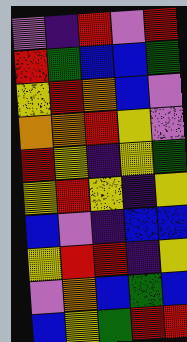[["violet", "indigo", "red", "violet", "red"], ["red", "green", "blue", "blue", "green"], ["yellow", "red", "orange", "blue", "violet"], ["orange", "orange", "red", "yellow", "violet"], ["red", "yellow", "indigo", "yellow", "green"], ["yellow", "red", "yellow", "indigo", "yellow"], ["blue", "violet", "indigo", "blue", "blue"], ["yellow", "red", "red", "indigo", "yellow"], ["violet", "orange", "blue", "green", "blue"], ["blue", "yellow", "green", "red", "red"]]